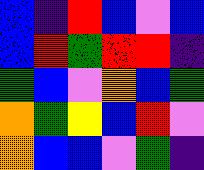[["blue", "indigo", "red", "blue", "violet", "blue"], ["blue", "red", "green", "red", "red", "indigo"], ["green", "blue", "violet", "orange", "blue", "green"], ["orange", "green", "yellow", "blue", "red", "violet"], ["orange", "blue", "blue", "violet", "green", "indigo"]]